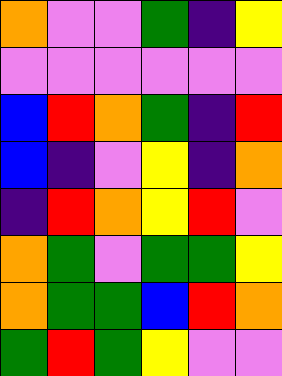[["orange", "violet", "violet", "green", "indigo", "yellow"], ["violet", "violet", "violet", "violet", "violet", "violet"], ["blue", "red", "orange", "green", "indigo", "red"], ["blue", "indigo", "violet", "yellow", "indigo", "orange"], ["indigo", "red", "orange", "yellow", "red", "violet"], ["orange", "green", "violet", "green", "green", "yellow"], ["orange", "green", "green", "blue", "red", "orange"], ["green", "red", "green", "yellow", "violet", "violet"]]